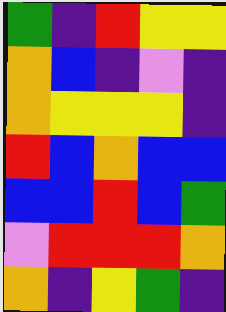[["green", "indigo", "red", "yellow", "yellow"], ["orange", "blue", "indigo", "violet", "indigo"], ["orange", "yellow", "yellow", "yellow", "indigo"], ["red", "blue", "orange", "blue", "blue"], ["blue", "blue", "red", "blue", "green"], ["violet", "red", "red", "red", "orange"], ["orange", "indigo", "yellow", "green", "indigo"]]